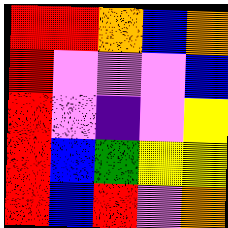[["red", "red", "orange", "blue", "orange"], ["red", "violet", "violet", "violet", "blue"], ["red", "violet", "indigo", "violet", "yellow"], ["red", "blue", "green", "yellow", "yellow"], ["red", "blue", "red", "violet", "orange"]]